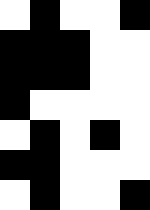[["white", "black", "white", "white", "black"], ["black", "black", "black", "white", "white"], ["black", "black", "black", "white", "white"], ["black", "white", "white", "white", "white"], ["white", "black", "white", "black", "white"], ["black", "black", "white", "white", "white"], ["white", "black", "white", "white", "black"]]